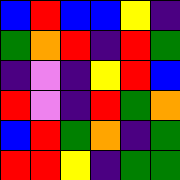[["blue", "red", "blue", "blue", "yellow", "indigo"], ["green", "orange", "red", "indigo", "red", "green"], ["indigo", "violet", "indigo", "yellow", "red", "blue"], ["red", "violet", "indigo", "red", "green", "orange"], ["blue", "red", "green", "orange", "indigo", "green"], ["red", "red", "yellow", "indigo", "green", "green"]]